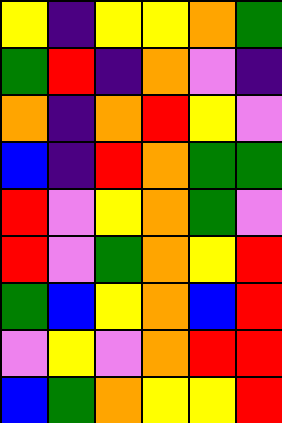[["yellow", "indigo", "yellow", "yellow", "orange", "green"], ["green", "red", "indigo", "orange", "violet", "indigo"], ["orange", "indigo", "orange", "red", "yellow", "violet"], ["blue", "indigo", "red", "orange", "green", "green"], ["red", "violet", "yellow", "orange", "green", "violet"], ["red", "violet", "green", "orange", "yellow", "red"], ["green", "blue", "yellow", "orange", "blue", "red"], ["violet", "yellow", "violet", "orange", "red", "red"], ["blue", "green", "orange", "yellow", "yellow", "red"]]